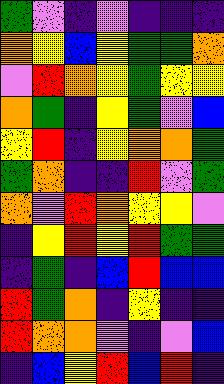[["green", "violet", "indigo", "violet", "indigo", "indigo", "indigo"], ["orange", "yellow", "blue", "yellow", "green", "green", "orange"], ["violet", "red", "orange", "yellow", "green", "yellow", "yellow"], ["orange", "green", "indigo", "yellow", "green", "violet", "blue"], ["yellow", "red", "indigo", "yellow", "orange", "orange", "green"], ["green", "orange", "indigo", "indigo", "red", "violet", "green"], ["orange", "violet", "red", "orange", "yellow", "yellow", "violet"], ["indigo", "yellow", "red", "yellow", "red", "green", "green"], ["indigo", "green", "indigo", "blue", "red", "blue", "blue"], ["red", "green", "orange", "indigo", "yellow", "indigo", "indigo"], ["red", "orange", "orange", "violet", "indigo", "violet", "blue"], ["indigo", "blue", "yellow", "red", "blue", "red", "indigo"]]